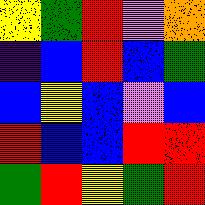[["yellow", "green", "red", "violet", "orange"], ["indigo", "blue", "red", "blue", "green"], ["blue", "yellow", "blue", "violet", "blue"], ["red", "blue", "blue", "red", "red"], ["green", "red", "yellow", "green", "red"]]